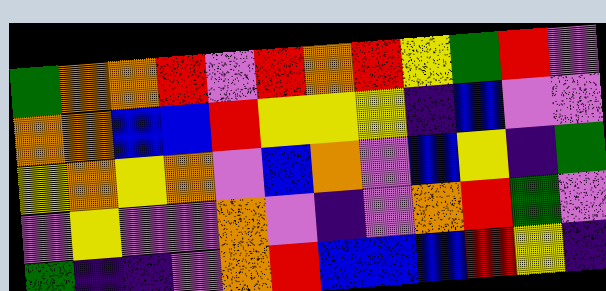[["green", "orange", "orange", "red", "violet", "red", "orange", "red", "yellow", "green", "red", "violet"], ["orange", "orange", "blue", "blue", "red", "yellow", "yellow", "yellow", "indigo", "blue", "violet", "violet"], ["yellow", "orange", "yellow", "orange", "violet", "blue", "orange", "violet", "blue", "yellow", "indigo", "green"], ["violet", "yellow", "violet", "violet", "orange", "violet", "indigo", "violet", "orange", "red", "green", "violet"], ["green", "indigo", "indigo", "violet", "orange", "red", "blue", "blue", "blue", "red", "yellow", "indigo"]]